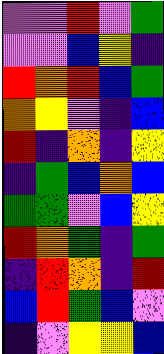[["violet", "violet", "red", "violet", "green"], ["violet", "violet", "blue", "yellow", "indigo"], ["red", "orange", "red", "blue", "green"], ["orange", "yellow", "violet", "indigo", "blue"], ["red", "indigo", "orange", "indigo", "yellow"], ["indigo", "green", "blue", "orange", "blue"], ["green", "green", "violet", "blue", "yellow"], ["red", "orange", "green", "indigo", "green"], ["indigo", "red", "orange", "indigo", "red"], ["blue", "red", "green", "blue", "violet"], ["indigo", "violet", "yellow", "yellow", "blue"]]